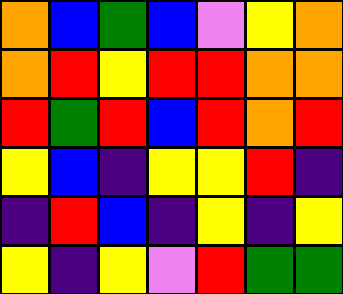[["orange", "blue", "green", "blue", "violet", "yellow", "orange"], ["orange", "red", "yellow", "red", "red", "orange", "orange"], ["red", "green", "red", "blue", "red", "orange", "red"], ["yellow", "blue", "indigo", "yellow", "yellow", "red", "indigo"], ["indigo", "red", "blue", "indigo", "yellow", "indigo", "yellow"], ["yellow", "indigo", "yellow", "violet", "red", "green", "green"]]